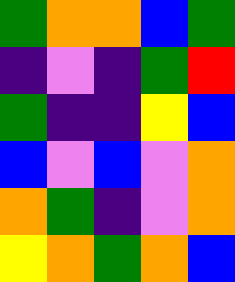[["green", "orange", "orange", "blue", "green"], ["indigo", "violet", "indigo", "green", "red"], ["green", "indigo", "indigo", "yellow", "blue"], ["blue", "violet", "blue", "violet", "orange"], ["orange", "green", "indigo", "violet", "orange"], ["yellow", "orange", "green", "orange", "blue"]]